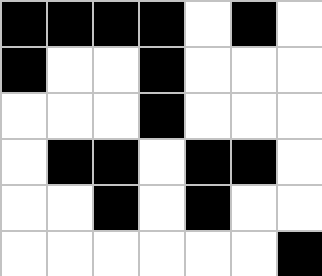[["black", "black", "black", "black", "white", "black", "white"], ["black", "white", "white", "black", "white", "white", "white"], ["white", "white", "white", "black", "white", "white", "white"], ["white", "black", "black", "white", "black", "black", "white"], ["white", "white", "black", "white", "black", "white", "white"], ["white", "white", "white", "white", "white", "white", "black"]]